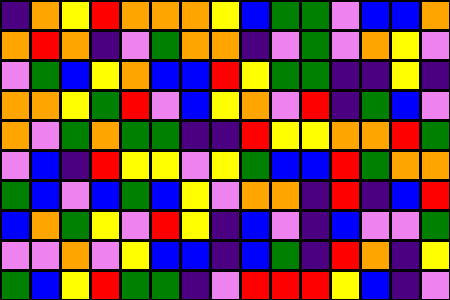[["indigo", "orange", "yellow", "red", "orange", "orange", "orange", "yellow", "blue", "green", "green", "violet", "blue", "blue", "orange"], ["orange", "red", "orange", "indigo", "violet", "green", "orange", "orange", "indigo", "violet", "green", "violet", "orange", "yellow", "violet"], ["violet", "green", "blue", "yellow", "orange", "blue", "blue", "red", "yellow", "green", "green", "indigo", "indigo", "yellow", "indigo"], ["orange", "orange", "yellow", "green", "red", "violet", "blue", "yellow", "orange", "violet", "red", "indigo", "green", "blue", "violet"], ["orange", "violet", "green", "orange", "green", "green", "indigo", "indigo", "red", "yellow", "yellow", "orange", "orange", "red", "green"], ["violet", "blue", "indigo", "red", "yellow", "yellow", "violet", "yellow", "green", "blue", "blue", "red", "green", "orange", "orange"], ["green", "blue", "violet", "blue", "green", "blue", "yellow", "violet", "orange", "orange", "indigo", "red", "indigo", "blue", "red"], ["blue", "orange", "green", "yellow", "violet", "red", "yellow", "indigo", "blue", "violet", "indigo", "blue", "violet", "violet", "green"], ["violet", "violet", "orange", "violet", "yellow", "blue", "blue", "indigo", "blue", "green", "indigo", "red", "orange", "indigo", "yellow"], ["green", "blue", "yellow", "red", "green", "green", "indigo", "violet", "red", "red", "red", "yellow", "blue", "indigo", "violet"]]